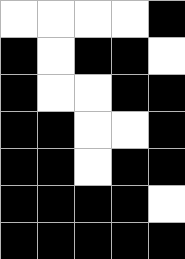[["white", "white", "white", "white", "black"], ["black", "white", "black", "black", "white"], ["black", "white", "white", "black", "black"], ["black", "black", "white", "white", "black"], ["black", "black", "white", "black", "black"], ["black", "black", "black", "black", "white"], ["black", "black", "black", "black", "black"]]